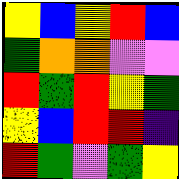[["yellow", "blue", "yellow", "red", "blue"], ["green", "orange", "orange", "violet", "violet"], ["red", "green", "red", "yellow", "green"], ["yellow", "blue", "red", "red", "indigo"], ["red", "green", "violet", "green", "yellow"]]